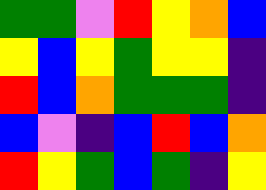[["green", "green", "violet", "red", "yellow", "orange", "blue"], ["yellow", "blue", "yellow", "green", "yellow", "yellow", "indigo"], ["red", "blue", "orange", "green", "green", "green", "indigo"], ["blue", "violet", "indigo", "blue", "red", "blue", "orange"], ["red", "yellow", "green", "blue", "green", "indigo", "yellow"]]